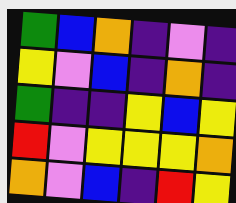[["green", "blue", "orange", "indigo", "violet", "indigo"], ["yellow", "violet", "blue", "indigo", "orange", "indigo"], ["green", "indigo", "indigo", "yellow", "blue", "yellow"], ["red", "violet", "yellow", "yellow", "yellow", "orange"], ["orange", "violet", "blue", "indigo", "red", "yellow"]]